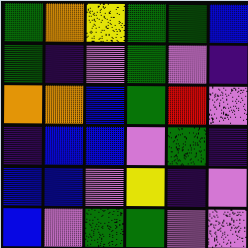[["green", "orange", "yellow", "green", "green", "blue"], ["green", "indigo", "violet", "green", "violet", "indigo"], ["orange", "orange", "blue", "green", "red", "violet"], ["indigo", "blue", "blue", "violet", "green", "indigo"], ["blue", "blue", "violet", "yellow", "indigo", "violet"], ["blue", "violet", "green", "green", "violet", "violet"]]